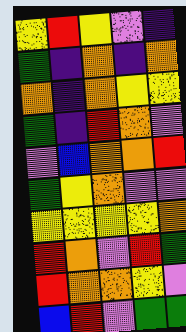[["yellow", "red", "yellow", "violet", "indigo"], ["green", "indigo", "orange", "indigo", "orange"], ["orange", "indigo", "orange", "yellow", "yellow"], ["green", "indigo", "red", "orange", "violet"], ["violet", "blue", "orange", "orange", "red"], ["green", "yellow", "orange", "violet", "violet"], ["yellow", "yellow", "yellow", "yellow", "orange"], ["red", "orange", "violet", "red", "green"], ["red", "orange", "orange", "yellow", "violet"], ["blue", "red", "violet", "green", "green"]]